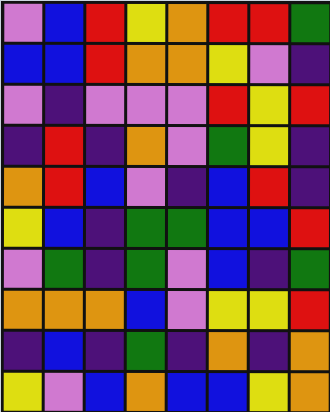[["violet", "blue", "red", "yellow", "orange", "red", "red", "green"], ["blue", "blue", "red", "orange", "orange", "yellow", "violet", "indigo"], ["violet", "indigo", "violet", "violet", "violet", "red", "yellow", "red"], ["indigo", "red", "indigo", "orange", "violet", "green", "yellow", "indigo"], ["orange", "red", "blue", "violet", "indigo", "blue", "red", "indigo"], ["yellow", "blue", "indigo", "green", "green", "blue", "blue", "red"], ["violet", "green", "indigo", "green", "violet", "blue", "indigo", "green"], ["orange", "orange", "orange", "blue", "violet", "yellow", "yellow", "red"], ["indigo", "blue", "indigo", "green", "indigo", "orange", "indigo", "orange"], ["yellow", "violet", "blue", "orange", "blue", "blue", "yellow", "orange"]]